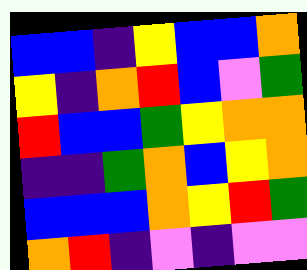[["blue", "blue", "indigo", "yellow", "blue", "blue", "orange"], ["yellow", "indigo", "orange", "red", "blue", "violet", "green"], ["red", "blue", "blue", "green", "yellow", "orange", "orange"], ["indigo", "indigo", "green", "orange", "blue", "yellow", "orange"], ["blue", "blue", "blue", "orange", "yellow", "red", "green"], ["orange", "red", "indigo", "violet", "indigo", "violet", "violet"]]